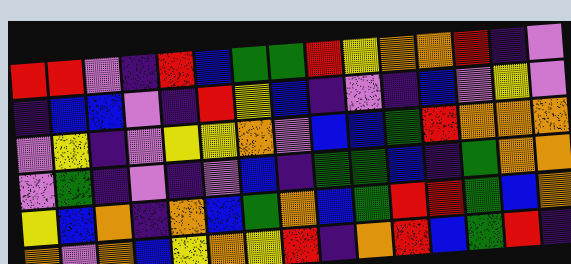[["red", "red", "violet", "indigo", "red", "blue", "green", "green", "red", "yellow", "orange", "orange", "red", "indigo", "violet"], ["indigo", "blue", "blue", "violet", "indigo", "red", "yellow", "blue", "indigo", "violet", "indigo", "blue", "violet", "yellow", "violet"], ["violet", "yellow", "indigo", "violet", "yellow", "yellow", "orange", "violet", "blue", "blue", "green", "red", "orange", "orange", "orange"], ["violet", "green", "indigo", "violet", "indigo", "violet", "blue", "indigo", "green", "green", "blue", "indigo", "green", "orange", "orange"], ["yellow", "blue", "orange", "indigo", "orange", "blue", "green", "orange", "blue", "green", "red", "red", "green", "blue", "orange"], ["orange", "violet", "orange", "blue", "yellow", "orange", "yellow", "red", "indigo", "orange", "red", "blue", "green", "red", "indigo"]]